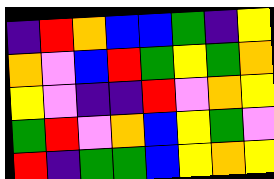[["indigo", "red", "orange", "blue", "blue", "green", "indigo", "yellow"], ["orange", "violet", "blue", "red", "green", "yellow", "green", "orange"], ["yellow", "violet", "indigo", "indigo", "red", "violet", "orange", "yellow"], ["green", "red", "violet", "orange", "blue", "yellow", "green", "violet"], ["red", "indigo", "green", "green", "blue", "yellow", "orange", "yellow"]]